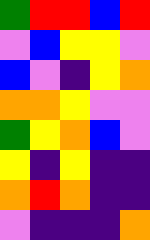[["green", "red", "red", "blue", "red"], ["violet", "blue", "yellow", "yellow", "violet"], ["blue", "violet", "indigo", "yellow", "orange"], ["orange", "orange", "yellow", "violet", "violet"], ["green", "yellow", "orange", "blue", "violet"], ["yellow", "indigo", "yellow", "indigo", "indigo"], ["orange", "red", "orange", "indigo", "indigo"], ["violet", "indigo", "indigo", "indigo", "orange"]]